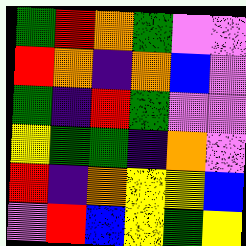[["green", "red", "orange", "green", "violet", "violet"], ["red", "orange", "indigo", "orange", "blue", "violet"], ["green", "indigo", "red", "green", "violet", "violet"], ["yellow", "green", "green", "indigo", "orange", "violet"], ["red", "indigo", "orange", "yellow", "yellow", "blue"], ["violet", "red", "blue", "yellow", "green", "yellow"]]